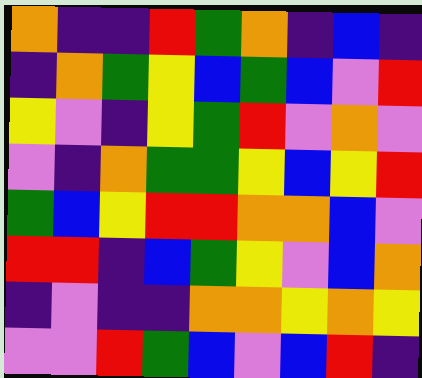[["orange", "indigo", "indigo", "red", "green", "orange", "indigo", "blue", "indigo"], ["indigo", "orange", "green", "yellow", "blue", "green", "blue", "violet", "red"], ["yellow", "violet", "indigo", "yellow", "green", "red", "violet", "orange", "violet"], ["violet", "indigo", "orange", "green", "green", "yellow", "blue", "yellow", "red"], ["green", "blue", "yellow", "red", "red", "orange", "orange", "blue", "violet"], ["red", "red", "indigo", "blue", "green", "yellow", "violet", "blue", "orange"], ["indigo", "violet", "indigo", "indigo", "orange", "orange", "yellow", "orange", "yellow"], ["violet", "violet", "red", "green", "blue", "violet", "blue", "red", "indigo"]]